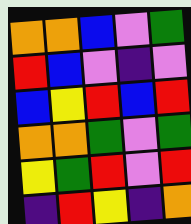[["orange", "orange", "blue", "violet", "green"], ["red", "blue", "violet", "indigo", "violet"], ["blue", "yellow", "red", "blue", "red"], ["orange", "orange", "green", "violet", "green"], ["yellow", "green", "red", "violet", "red"], ["indigo", "red", "yellow", "indigo", "orange"]]